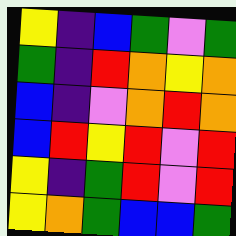[["yellow", "indigo", "blue", "green", "violet", "green"], ["green", "indigo", "red", "orange", "yellow", "orange"], ["blue", "indigo", "violet", "orange", "red", "orange"], ["blue", "red", "yellow", "red", "violet", "red"], ["yellow", "indigo", "green", "red", "violet", "red"], ["yellow", "orange", "green", "blue", "blue", "green"]]